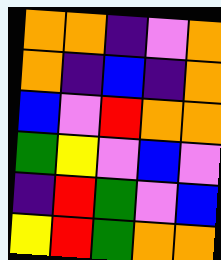[["orange", "orange", "indigo", "violet", "orange"], ["orange", "indigo", "blue", "indigo", "orange"], ["blue", "violet", "red", "orange", "orange"], ["green", "yellow", "violet", "blue", "violet"], ["indigo", "red", "green", "violet", "blue"], ["yellow", "red", "green", "orange", "orange"]]